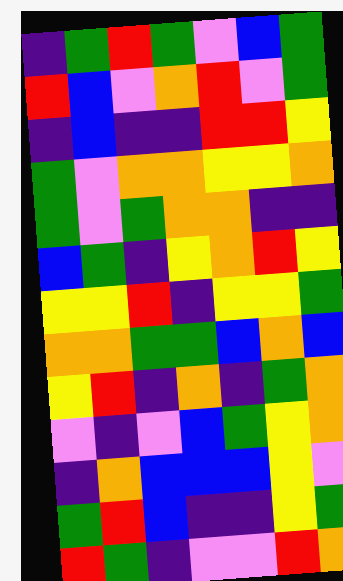[["indigo", "green", "red", "green", "violet", "blue", "green"], ["red", "blue", "violet", "orange", "red", "violet", "green"], ["indigo", "blue", "indigo", "indigo", "red", "red", "yellow"], ["green", "violet", "orange", "orange", "yellow", "yellow", "orange"], ["green", "violet", "green", "orange", "orange", "indigo", "indigo"], ["blue", "green", "indigo", "yellow", "orange", "red", "yellow"], ["yellow", "yellow", "red", "indigo", "yellow", "yellow", "green"], ["orange", "orange", "green", "green", "blue", "orange", "blue"], ["yellow", "red", "indigo", "orange", "indigo", "green", "orange"], ["violet", "indigo", "violet", "blue", "green", "yellow", "orange"], ["indigo", "orange", "blue", "blue", "blue", "yellow", "violet"], ["green", "red", "blue", "indigo", "indigo", "yellow", "green"], ["red", "green", "indigo", "violet", "violet", "red", "orange"]]